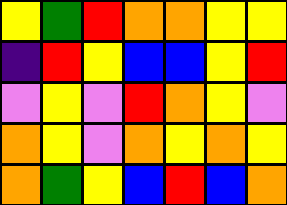[["yellow", "green", "red", "orange", "orange", "yellow", "yellow"], ["indigo", "red", "yellow", "blue", "blue", "yellow", "red"], ["violet", "yellow", "violet", "red", "orange", "yellow", "violet"], ["orange", "yellow", "violet", "orange", "yellow", "orange", "yellow"], ["orange", "green", "yellow", "blue", "red", "blue", "orange"]]